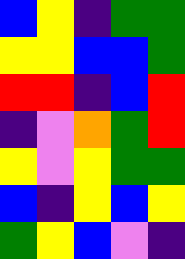[["blue", "yellow", "indigo", "green", "green"], ["yellow", "yellow", "blue", "blue", "green"], ["red", "red", "indigo", "blue", "red"], ["indigo", "violet", "orange", "green", "red"], ["yellow", "violet", "yellow", "green", "green"], ["blue", "indigo", "yellow", "blue", "yellow"], ["green", "yellow", "blue", "violet", "indigo"]]